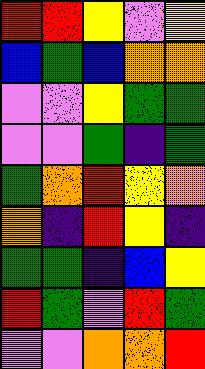[["red", "red", "yellow", "violet", "yellow"], ["blue", "green", "blue", "orange", "orange"], ["violet", "violet", "yellow", "green", "green"], ["violet", "violet", "green", "indigo", "green"], ["green", "orange", "red", "yellow", "orange"], ["orange", "indigo", "red", "yellow", "indigo"], ["green", "green", "indigo", "blue", "yellow"], ["red", "green", "violet", "red", "green"], ["violet", "violet", "orange", "orange", "red"]]